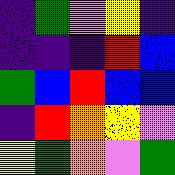[["indigo", "green", "violet", "yellow", "indigo"], ["indigo", "indigo", "indigo", "red", "blue"], ["green", "blue", "red", "blue", "blue"], ["indigo", "red", "orange", "yellow", "violet"], ["yellow", "green", "orange", "violet", "green"]]